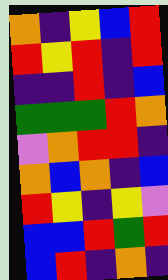[["orange", "indigo", "yellow", "blue", "red"], ["red", "yellow", "red", "indigo", "red"], ["indigo", "indigo", "red", "indigo", "blue"], ["green", "green", "green", "red", "orange"], ["violet", "orange", "red", "red", "indigo"], ["orange", "blue", "orange", "indigo", "blue"], ["red", "yellow", "indigo", "yellow", "violet"], ["blue", "blue", "red", "green", "red"], ["blue", "red", "indigo", "orange", "indigo"]]